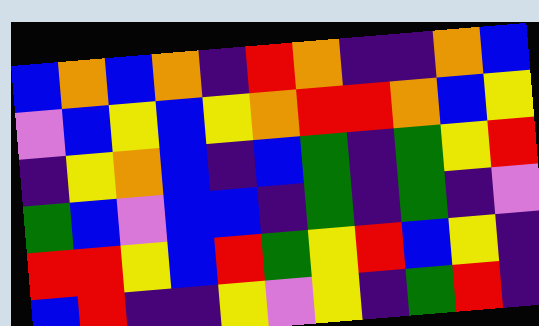[["blue", "orange", "blue", "orange", "indigo", "red", "orange", "indigo", "indigo", "orange", "blue"], ["violet", "blue", "yellow", "blue", "yellow", "orange", "red", "red", "orange", "blue", "yellow"], ["indigo", "yellow", "orange", "blue", "indigo", "blue", "green", "indigo", "green", "yellow", "red"], ["green", "blue", "violet", "blue", "blue", "indigo", "green", "indigo", "green", "indigo", "violet"], ["red", "red", "yellow", "blue", "red", "green", "yellow", "red", "blue", "yellow", "indigo"], ["blue", "red", "indigo", "indigo", "yellow", "violet", "yellow", "indigo", "green", "red", "indigo"]]